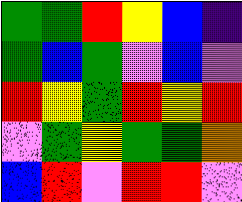[["green", "green", "red", "yellow", "blue", "indigo"], ["green", "blue", "green", "violet", "blue", "violet"], ["red", "yellow", "green", "red", "yellow", "red"], ["violet", "green", "yellow", "green", "green", "orange"], ["blue", "red", "violet", "red", "red", "violet"]]